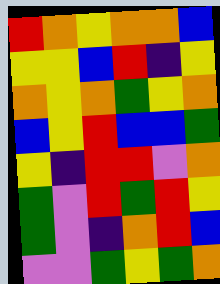[["red", "orange", "yellow", "orange", "orange", "blue"], ["yellow", "yellow", "blue", "red", "indigo", "yellow"], ["orange", "yellow", "orange", "green", "yellow", "orange"], ["blue", "yellow", "red", "blue", "blue", "green"], ["yellow", "indigo", "red", "red", "violet", "orange"], ["green", "violet", "red", "green", "red", "yellow"], ["green", "violet", "indigo", "orange", "red", "blue"], ["violet", "violet", "green", "yellow", "green", "orange"]]